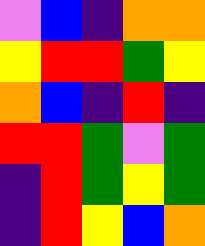[["violet", "blue", "indigo", "orange", "orange"], ["yellow", "red", "red", "green", "yellow"], ["orange", "blue", "indigo", "red", "indigo"], ["red", "red", "green", "violet", "green"], ["indigo", "red", "green", "yellow", "green"], ["indigo", "red", "yellow", "blue", "orange"]]